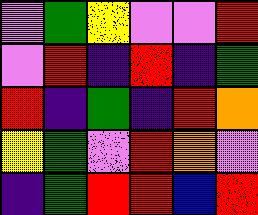[["violet", "green", "yellow", "violet", "violet", "red"], ["violet", "red", "indigo", "red", "indigo", "green"], ["red", "indigo", "green", "indigo", "red", "orange"], ["yellow", "green", "violet", "red", "orange", "violet"], ["indigo", "green", "red", "red", "blue", "red"]]